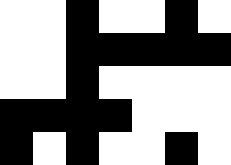[["white", "white", "black", "white", "white", "black", "white"], ["white", "white", "black", "black", "black", "black", "black"], ["white", "white", "black", "white", "white", "white", "white"], ["black", "black", "black", "black", "white", "white", "white"], ["black", "white", "black", "white", "white", "black", "white"]]